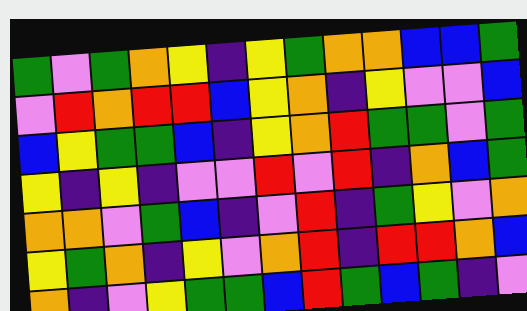[["green", "violet", "green", "orange", "yellow", "indigo", "yellow", "green", "orange", "orange", "blue", "blue", "green"], ["violet", "red", "orange", "red", "red", "blue", "yellow", "orange", "indigo", "yellow", "violet", "violet", "blue"], ["blue", "yellow", "green", "green", "blue", "indigo", "yellow", "orange", "red", "green", "green", "violet", "green"], ["yellow", "indigo", "yellow", "indigo", "violet", "violet", "red", "violet", "red", "indigo", "orange", "blue", "green"], ["orange", "orange", "violet", "green", "blue", "indigo", "violet", "red", "indigo", "green", "yellow", "violet", "orange"], ["yellow", "green", "orange", "indigo", "yellow", "violet", "orange", "red", "indigo", "red", "red", "orange", "blue"], ["orange", "indigo", "violet", "yellow", "green", "green", "blue", "red", "green", "blue", "green", "indigo", "violet"]]